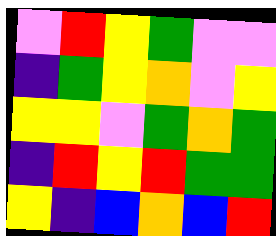[["violet", "red", "yellow", "green", "violet", "violet"], ["indigo", "green", "yellow", "orange", "violet", "yellow"], ["yellow", "yellow", "violet", "green", "orange", "green"], ["indigo", "red", "yellow", "red", "green", "green"], ["yellow", "indigo", "blue", "orange", "blue", "red"]]